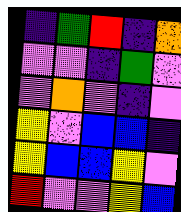[["indigo", "green", "red", "indigo", "orange"], ["violet", "violet", "indigo", "green", "violet"], ["violet", "orange", "violet", "indigo", "violet"], ["yellow", "violet", "blue", "blue", "indigo"], ["yellow", "blue", "blue", "yellow", "violet"], ["red", "violet", "violet", "yellow", "blue"]]